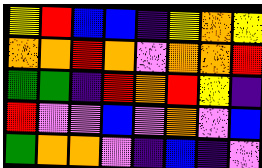[["yellow", "red", "blue", "blue", "indigo", "yellow", "orange", "yellow"], ["orange", "orange", "red", "orange", "violet", "orange", "orange", "red"], ["green", "green", "indigo", "red", "orange", "red", "yellow", "indigo"], ["red", "violet", "violet", "blue", "violet", "orange", "violet", "blue"], ["green", "orange", "orange", "violet", "indigo", "blue", "indigo", "violet"]]